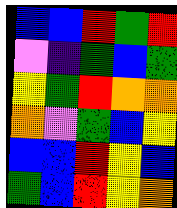[["blue", "blue", "red", "green", "red"], ["violet", "indigo", "green", "blue", "green"], ["yellow", "green", "red", "orange", "orange"], ["orange", "violet", "green", "blue", "yellow"], ["blue", "blue", "red", "yellow", "blue"], ["green", "blue", "red", "yellow", "orange"]]